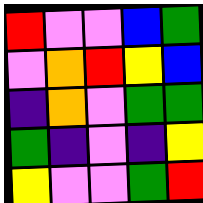[["red", "violet", "violet", "blue", "green"], ["violet", "orange", "red", "yellow", "blue"], ["indigo", "orange", "violet", "green", "green"], ["green", "indigo", "violet", "indigo", "yellow"], ["yellow", "violet", "violet", "green", "red"]]